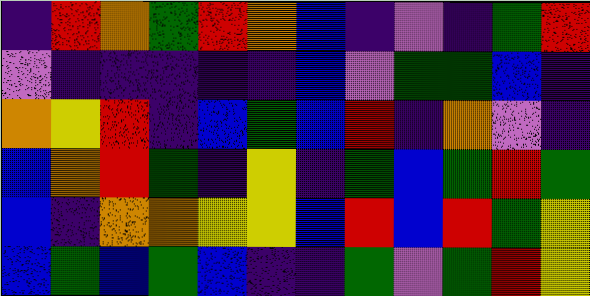[["indigo", "red", "orange", "green", "red", "orange", "blue", "indigo", "violet", "indigo", "green", "red"], ["violet", "indigo", "indigo", "indigo", "indigo", "indigo", "blue", "violet", "green", "green", "blue", "indigo"], ["orange", "yellow", "red", "indigo", "blue", "green", "blue", "red", "indigo", "orange", "violet", "indigo"], ["blue", "orange", "red", "green", "indigo", "yellow", "indigo", "green", "blue", "green", "red", "green"], ["blue", "indigo", "orange", "orange", "yellow", "yellow", "blue", "red", "blue", "red", "green", "yellow"], ["blue", "green", "blue", "green", "blue", "indigo", "indigo", "green", "violet", "green", "red", "yellow"]]